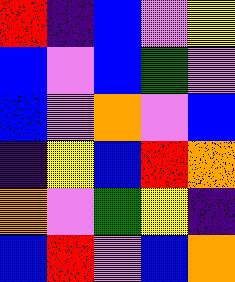[["red", "indigo", "blue", "violet", "yellow"], ["blue", "violet", "blue", "green", "violet"], ["blue", "violet", "orange", "violet", "blue"], ["indigo", "yellow", "blue", "red", "orange"], ["orange", "violet", "green", "yellow", "indigo"], ["blue", "red", "violet", "blue", "orange"]]